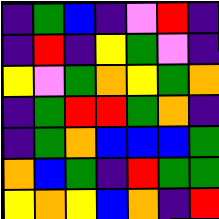[["indigo", "green", "blue", "indigo", "violet", "red", "indigo"], ["indigo", "red", "indigo", "yellow", "green", "violet", "indigo"], ["yellow", "violet", "green", "orange", "yellow", "green", "orange"], ["indigo", "green", "red", "red", "green", "orange", "indigo"], ["indigo", "green", "orange", "blue", "blue", "blue", "green"], ["orange", "blue", "green", "indigo", "red", "green", "green"], ["yellow", "orange", "yellow", "blue", "orange", "indigo", "red"]]